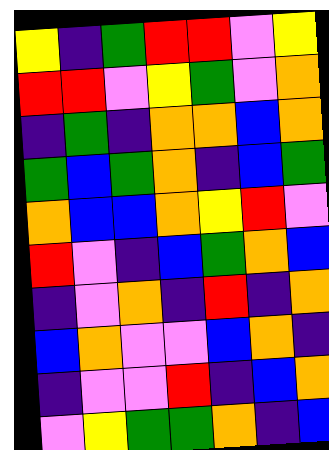[["yellow", "indigo", "green", "red", "red", "violet", "yellow"], ["red", "red", "violet", "yellow", "green", "violet", "orange"], ["indigo", "green", "indigo", "orange", "orange", "blue", "orange"], ["green", "blue", "green", "orange", "indigo", "blue", "green"], ["orange", "blue", "blue", "orange", "yellow", "red", "violet"], ["red", "violet", "indigo", "blue", "green", "orange", "blue"], ["indigo", "violet", "orange", "indigo", "red", "indigo", "orange"], ["blue", "orange", "violet", "violet", "blue", "orange", "indigo"], ["indigo", "violet", "violet", "red", "indigo", "blue", "orange"], ["violet", "yellow", "green", "green", "orange", "indigo", "blue"]]